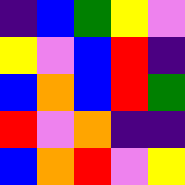[["indigo", "blue", "green", "yellow", "violet"], ["yellow", "violet", "blue", "red", "indigo"], ["blue", "orange", "blue", "red", "green"], ["red", "violet", "orange", "indigo", "indigo"], ["blue", "orange", "red", "violet", "yellow"]]